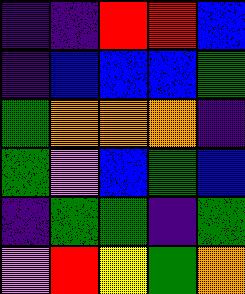[["indigo", "indigo", "red", "red", "blue"], ["indigo", "blue", "blue", "blue", "green"], ["green", "orange", "orange", "orange", "indigo"], ["green", "violet", "blue", "green", "blue"], ["indigo", "green", "green", "indigo", "green"], ["violet", "red", "yellow", "green", "orange"]]